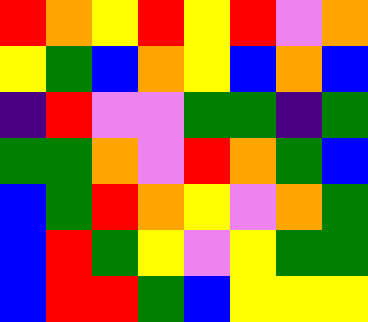[["red", "orange", "yellow", "red", "yellow", "red", "violet", "orange"], ["yellow", "green", "blue", "orange", "yellow", "blue", "orange", "blue"], ["indigo", "red", "violet", "violet", "green", "green", "indigo", "green"], ["green", "green", "orange", "violet", "red", "orange", "green", "blue"], ["blue", "green", "red", "orange", "yellow", "violet", "orange", "green"], ["blue", "red", "green", "yellow", "violet", "yellow", "green", "green"], ["blue", "red", "red", "green", "blue", "yellow", "yellow", "yellow"]]